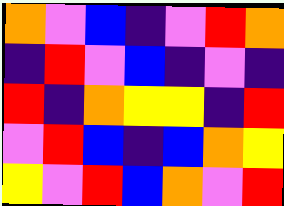[["orange", "violet", "blue", "indigo", "violet", "red", "orange"], ["indigo", "red", "violet", "blue", "indigo", "violet", "indigo"], ["red", "indigo", "orange", "yellow", "yellow", "indigo", "red"], ["violet", "red", "blue", "indigo", "blue", "orange", "yellow"], ["yellow", "violet", "red", "blue", "orange", "violet", "red"]]